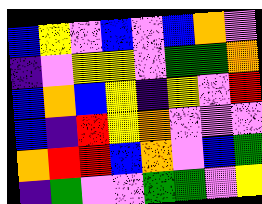[["blue", "yellow", "violet", "blue", "violet", "blue", "orange", "violet"], ["indigo", "violet", "yellow", "yellow", "violet", "green", "green", "orange"], ["blue", "orange", "blue", "yellow", "indigo", "yellow", "violet", "red"], ["blue", "indigo", "red", "yellow", "orange", "violet", "violet", "violet"], ["orange", "red", "red", "blue", "orange", "violet", "blue", "green"], ["indigo", "green", "violet", "violet", "green", "green", "violet", "yellow"]]